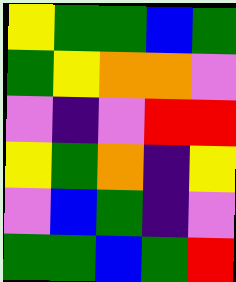[["yellow", "green", "green", "blue", "green"], ["green", "yellow", "orange", "orange", "violet"], ["violet", "indigo", "violet", "red", "red"], ["yellow", "green", "orange", "indigo", "yellow"], ["violet", "blue", "green", "indigo", "violet"], ["green", "green", "blue", "green", "red"]]